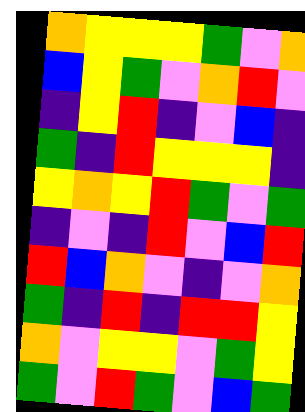[["orange", "yellow", "yellow", "yellow", "green", "violet", "orange"], ["blue", "yellow", "green", "violet", "orange", "red", "violet"], ["indigo", "yellow", "red", "indigo", "violet", "blue", "indigo"], ["green", "indigo", "red", "yellow", "yellow", "yellow", "indigo"], ["yellow", "orange", "yellow", "red", "green", "violet", "green"], ["indigo", "violet", "indigo", "red", "violet", "blue", "red"], ["red", "blue", "orange", "violet", "indigo", "violet", "orange"], ["green", "indigo", "red", "indigo", "red", "red", "yellow"], ["orange", "violet", "yellow", "yellow", "violet", "green", "yellow"], ["green", "violet", "red", "green", "violet", "blue", "green"]]